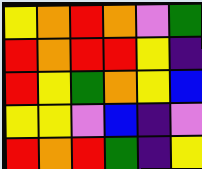[["yellow", "orange", "red", "orange", "violet", "green"], ["red", "orange", "red", "red", "yellow", "indigo"], ["red", "yellow", "green", "orange", "yellow", "blue"], ["yellow", "yellow", "violet", "blue", "indigo", "violet"], ["red", "orange", "red", "green", "indigo", "yellow"]]